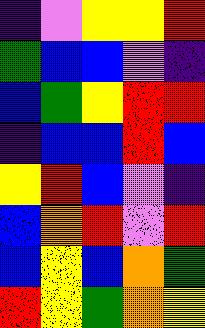[["indigo", "violet", "yellow", "yellow", "red"], ["green", "blue", "blue", "violet", "indigo"], ["blue", "green", "yellow", "red", "red"], ["indigo", "blue", "blue", "red", "blue"], ["yellow", "red", "blue", "violet", "indigo"], ["blue", "orange", "red", "violet", "red"], ["blue", "yellow", "blue", "orange", "green"], ["red", "yellow", "green", "orange", "yellow"]]